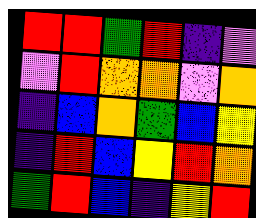[["red", "red", "green", "red", "indigo", "violet"], ["violet", "red", "orange", "orange", "violet", "orange"], ["indigo", "blue", "orange", "green", "blue", "yellow"], ["indigo", "red", "blue", "yellow", "red", "orange"], ["green", "red", "blue", "indigo", "yellow", "red"]]